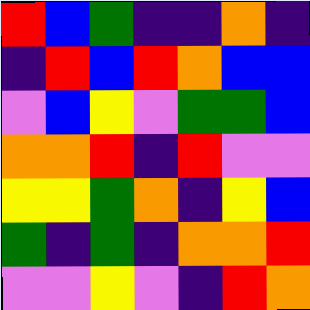[["red", "blue", "green", "indigo", "indigo", "orange", "indigo"], ["indigo", "red", "blue", "red", "orange", "blue", "blue"], ["violet", "blue", "yellow", "violet", "green", "green", "blue"], ["orange", "orange", "red", "indigo", "red", "violet", "violet"], ["yellow", "yellow", "green", "orange", "indigo", "yellow", "blue"], ["green", "indigo", "green", "indigo", "orange", "orange", "red"], ["violet", "violet", "yellow", "violet", "indigo", "red", "orange"]]